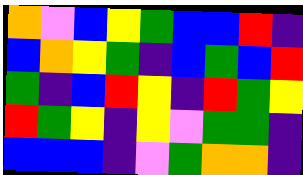[["orange", "violet", "blue", "yellow", "green", "blue", "blue", "red", "indigo"], ["blue", "orange", "yellow", "green", "indigo", "blue", "green", "blue", "red"], ["green", "indigo", "blue", "red", "yellow", "indigo", "red", "green", "yellow"], ["red", "green", "yellow", "indigo", "yellow", "violet", "green", "green", "indigo"], ["blue", "blue", "blue", "indigo", "violet", "green", "orange", "orange", "indigo"]]